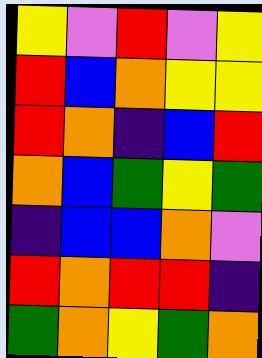[["yellow", "violet", "red", "violet", "yellow"], ["red", "blue", "orange", "yellow", "yellow"], ["red", "orange", "indigo", "blue", "red"], ["orange", "blue", "green", "yellow", "green"], ["indigo", "blue", "blue", "orange", "violet"], ["red", "orange", "red", "red", "indigo"], ["green", "orange", "yellow", "green", "orange"]]